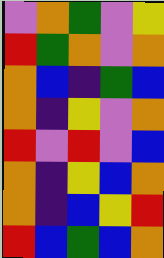[["violet", "orange", "green", "violet", "yellow"], ["red", "green", "orange", "violet", "orange"], ["orange", "blue", "indigo", "green", "blue"], ["orange", "indigo", "yellow", "violet", "orange"], ["red", "violet", "red", "violet", "blue"], ["orange", "indigo", "yellow", "blue", "orange"], ["orange", "indigo", "blue", "yellow", "red"], ["red", "blue", "green", "blue", "orange"]]